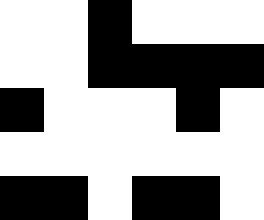[["white", "white", "black", "white", "white", "white"], ["white", "white", "black", "black", "black", "black"], ["black", "white", "white", "white", "black", "white"], ["white", "white", "white", "white", "white", "white"], ["black", "black", "white", "black", "black", "white"]]